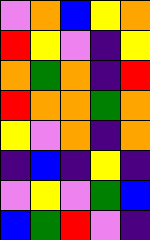[["violet", "orange", "blue", "yellow", "orange"], ["red", "yellow", "violet", "indigo", "yellow"], ["orange", "green", "orange", "indigo", "red"], ["red", "orange", "orange", "green", "orange"], ["yellow", "violet", "orange", "indigo", "orange"], ["indigo", "blue", "indigo", "yellow", "indigo"], ["violet", "yellow", "violet", "green", "blue"], ["blue", "green", "red", "violet", "indigo"]]